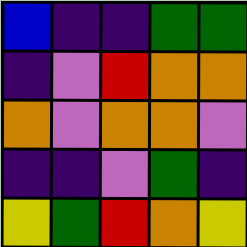[["blue", "indigo", "indigo", "green", "green"], ["indigo", "violet", "red", "orange", "orange"], ["orange", "violet", "orange", "orange", "violet"], ["indigo", "indigo", "violet", "green", "indigo"], ["yellow", "green", "red", "orange", "yellow"]]